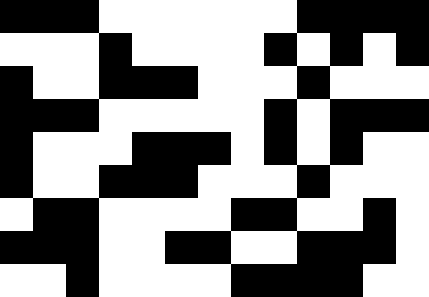[["black", "black", "black", "white", "white", "white", "white", "white", "white", "black", "black", "black", "black"], ["white", "white", "white", "black", "white", "white", "white", "white", "black", "white", "black", "white", "black"], ["black", "white", "white", "black", "black", "black", "white", "white", "white", "black", "white", "white", "white"], ["black", "black", "black", "white", "white", "white", "white", "white", "black", "white", "black", "black", "black"], ["black", "white", "white", "white", "black", "black", "black", "white", "black", "white", "black", "white", "white"], ["black", "white", "white", "black", "black", "black", "white", "white", "white", "black", "white", "white", "white"], ["white", "black", "black", "white", "white", "white", "white", "black", "black", "white", "white", "black", "white"], ["black", "black", "black", "white", "white", "black", "black", "white", "white", "black", "black", "black", "white"], ["white", "white", "black", "white", "white", "white", "white", "black", "black", "black", "black", "white", "white"]]